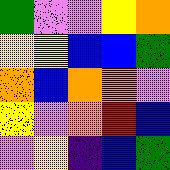[["green", "violet", "violet", "yellow", "orange"], ["yellow", "yellow", "blue", "blue", "green"], ["orange", "blue", "orange", "orange", "violet"], ["yellow", "violet", "orange", "red", "blue"], ["violet", "yellow", "indigo", "blue", "green"]]